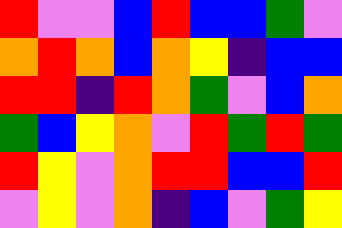[["red", "violet", "violet", "blue", "red", "blue", "blue", "green", "violet"], ["orange", "red", "orange", "blue", "orange", "yellow", "indigo", "blue", "blue"], ["red", "red", "indigo", "red", "orange", "green", "violet", "blue", "orange"], ["green", "blue", "yellow", "orange", "violet", "red", "green", "red", "green"], ["red", "yellow", "violet", "orange", "red", "red", "blue", "blue", "red"], ["violet", "yellow", "violet", "orange", "indigo", "blue", "violet", "green", "yellow"]]